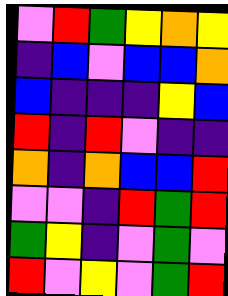[["violet", "red", "green", "yellow", "orange", "yellow"], ["indigo", "blue", "violet", "blue", "blue", "orange"], ["blue", "indigo", "indigo", "indigo", "yellow", "blue"], ["red", "indigo", "red", "violet", "indigo", "indigo"], ["orange", "indigo", "orange", "blue", "blue", "red"], ["violet", "violet", "indigo", "red", "green", "red"], ["green", "yellow", "indigo", "violet", "green", "violet"], ["red", "violet", "yellow", "violet", "green", "red"]]